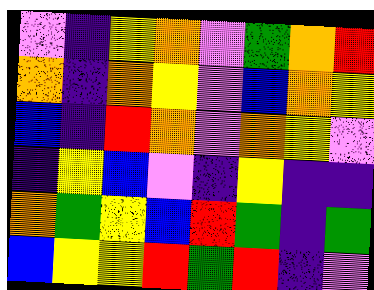[["violet", "indigo", "yellow", "orange", "violet", "green", "orange", "red"], ["orange", "indigo", "orange", "yellow", "violet", "blue", "orange", "yellow"], ["blue", "indigo", "red", "orange", "violet", "orange", "yellow", "violet"], ["indigo", "yellow", "blue", "violet", "indigo", "yellow", "indigo", "indigo"], ["orange", "green", "yellow", "blue", "red", "green", "indigo", "green"], ["blue", "yellow", "yellow", "red", "green", "red", "indigo", "violet"]]